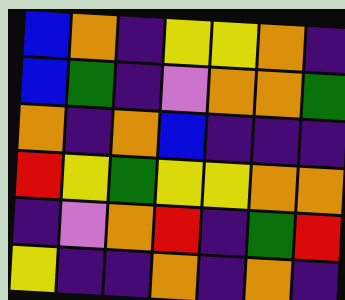[["blue", "orange", "indigo", "yellow", "yellow", "orange", "indigo"], ["blue", "green", "indigo", "violet", "orange", "orange", "green"], ["orange", "indigo", "orange", "blue", "indigo", "indigo", "indigo"], ["red", "yellow", "green", "yellow", "yellow", "orange", "orange"], ["indigo", "violet", "orange", "red", "indigo", "green", "red"], ["yellow", "indigo", "indigo", "orange", "indigo", "orange", "indigo"]]